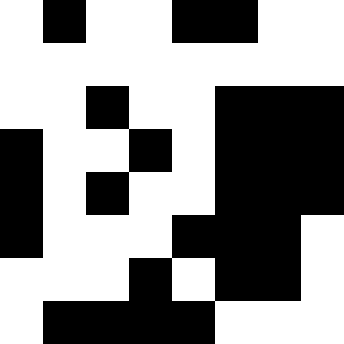[["white", "black", "white", "white", "black", "black", "white", "white"], ["white", "white", "white", "white", "white", "white", "white", "white"], ["white", "white", "black", "white", "white", "black", "black", "black"], ["black", "white", "white", "black", "white", "black", "black", "black"], ["black", "white", "black", "white", "white", "black", "black", "black"], ["black", "white", "white", "white", "black", "black", "black", "white"], ["white", "white", "white", "black", "white", "black", "black", "white"], ["white", "black", "black", "black", "black", "white", "white", "white"]]